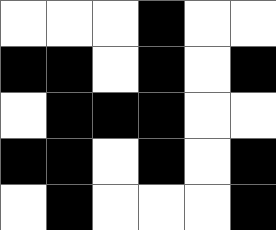[["white", "white", "white", "black", "white", "white"], ["black", "black", "white", "black", "white", "black"], ["white", "black", "black", "black", "white", "white"], ["black", "black", "white", "black", "white", "black"], ["white", "black", "white", "white", "white", "black"]]